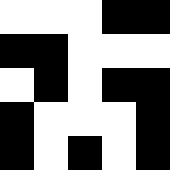[["white", "white", "white", "black", "black"], ["black", "black", "white", "white", "white"], ["white", "black", "white", "black", "black"], ["black", "white", "white", "white", "black"], ["black", "white", "black", "white", "black"]]